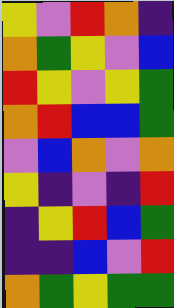[["yellow", "violet", "red", "orange", "indigo"], ["orange", "green", "yellow", "violet", "blue"], ["red", "yellow", "violet", "yellow", "green"], ["orange", "red", "blue", "blue", "green"], ["violet", "blue", "orange", "violet", "orange"], ["yellow", "indigo", "violet", "indigo", "red"], ["indigo", "yellow", "red", "blue", "green"], ["indigo", "indigo", "blue", "violet", "red"], ["orange", "green", "yellow", "green", "green"]]